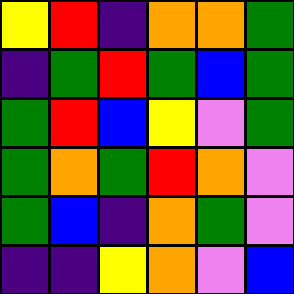[["yellow", "red", "indigo", "orange", "orange", "green"], ["indigo", "green", "red", "green", "blue", "green"], ["green", "red", "blue", "yellow", "violet", "green"], ["green", "orange", "green", "red", "orange", "violet"], ["green", "blue", "indigo", "orange", "green", "violet"], ["indigo", "indigo", "yellow", "orange", "violet", "blue"]]